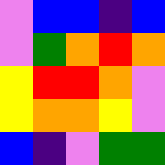[["violet", "blue", "blue", "indigo", "blue"], ["violet", "green", "orange", "red", "orange"], ["yellow", "red", "red", "orange", "violet"], ["yellow", "orange", "orange", "yellow", "violet"], ["blue", "indigo", "violet", "green", "green"]]